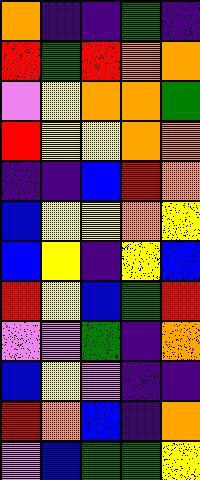[["orange", "indigo", "indigo", "green", "indigo"], ["red", "green", "red", "orange", "orange"], ["violet", "yellow", "orange", "orange", "green"], ["red", "yellow", "yellow", "orange", "orange"], ["indigo", "indigo", "blue", "red", "orange"], ["blue", "yellow", "yellow", "orange", "yellow"], ["blue", "yellow", "indigo", "yellow", "blue"], ["red", "yellow", "blue", "green", "red"], ["violet", "violet", "green", "indigo", "orange"], ["blue", "yellow", "violet", "indigo", "indigo"], ["red", "orange", "blue", "indigo", "orange"], ["violet", "blue", "green", "green", "yellow"]]